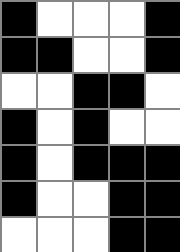[["black", "white", "white", "white", "black"], ["black", "black", "white", "white", "black"], ["white", "white", "black", "black", "white"], ["black", "white", "black", "white", "white"], ["black", "white", "black", "black", "black"], ["black", "white", "white", "black", "black"], ["white", "white", "white", "black", "black"]]